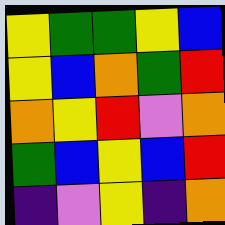[["yellow", "green", "green", "yellow", "blue"], ["yellow", "blue", "orange", "green", "red"], ["orange", "yellow", "red", "violet", "orange"], ["green", "blue", "yellow", "blue", "red"], ["indigo", "violet", "yellow", "indigo", "orange"]]